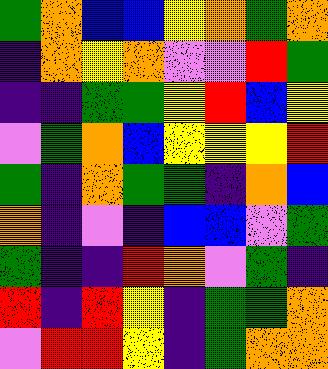[["green", "orange", "blue", "blue", "yellow", "orange", "green", "orange"], ["indigo", "orange", "yellow", "orange", "violet", "violet", "red", "green"], ["indigo", "indigo", "green", "green", "yellow", "red", "blue", "yellow"], ["violet", "green", "orange", "blue", "yellow", "yellow", "yellow", "red"], ["green", "indigo", "orange", "green", "green", "indigo", "orange", "blue"], ["orange", "indigo", "violet", "indigo", "blue", "blue", "violet", "green"], ["green", "indigo", "indigo", "red", "orange", "violet", "green", "indigo"], ["red", "indigo", "red", "yellow", "indigo", "green", "green", "orange"], ["violet", "red", "red", "yellow", "indigo", "green", "orange", "orange"]]